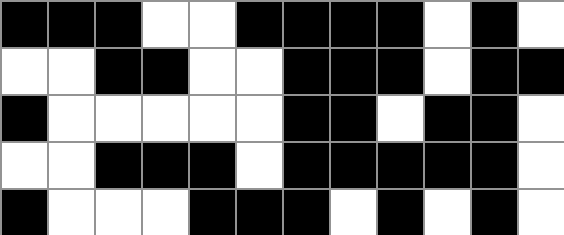[["black", "black", "black", "white", "white", "black", "black", "black", "black", "white", "black", "white"], ["white", "white", "black", "black", "white", "white", "black", "black", "black", "white", "black", "black"], ["black", "white", "white", "white", "white", "white", "black", "black", "white", "black", "black", "white"], ["white", "white", "black", "black", "black", "white", "black", "black", "black", "black", "black", "white"], ["black", "white", "white", "white", "black", "black", "black", "white", "black", "white", "black", "white"]]